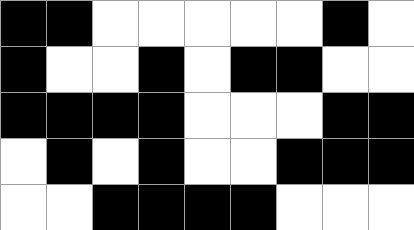[["black", "black", "white", "white", "white", "white", "white", "black", "white"], ["black", "white", "white", "black", "white", "black", "black", "white", "white"], ["black", "black", "black", "black", "white", "white", "white", "black", "black"], ["white", "black", "white", "black", "white", "white", "black", "black", "black"], ["white", "white", "black", "black", "black", "black", "white", "white", "white"]]